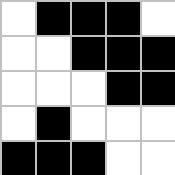[["white", "black", "black", "black", "white"], ["white", "white", "black", "black", "black"], ["white", "white", "white", "black", "black"], ["white", "black", "white", "white", "white"], ["black", "black", "black", "white", "white"]]